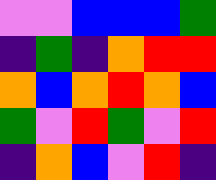[["violet", "violet", "blue", "blue", "blue", "green"], ["indigo", "green", "indigo", "orange", "red", "red"], ["orange", "blue", "orange", "red", "orange", "blue"], ["green", "violet", "red", "green", "violet", "red"], ["indigo", "orange", "blue", "violet", "red", "indigo"]]